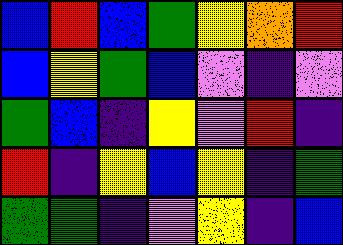[["blue", "red", "blue", "green", "yellow", "orange", "red"], ["blue", "yellow", "green", "blue", "violet", "indigo", "violet"], ["green", "blue", "indigo", "yellow", "violet", "red", "indigo"], ["red", "indigo", "yellow", "blue", "yellow", "indigo", "green"], ["green", "green", "indigo", "violet", "yellow", "indigo", "blue"]]